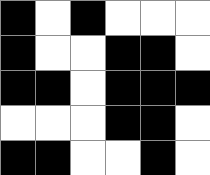[["black", "white", "black", "white", "white", "white"], ["black", "white", "white", "black", "black", "white"], ["black", "black", "white", "black", "black", "black"], ["white", "white", "white", "black", "black", "white"], ["black", "black", "white", "white", "black", "white"]]